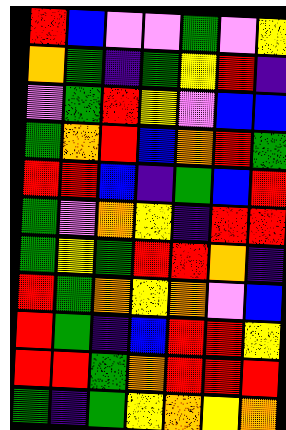[["red", "blue", "violet", "violet", "green", "violet", "yellow"], ["orange", "green", "indigo", "green", "yellow", "red", "indigo"], ["violet", "green", "red", "yellow", "violet", "blue", "blue"], ["green", "orange", "red", "blue", "orange", "red", "green"], ["red", "red", "blue", "indigo", "green", "blue", "red"], ["green", "violet", "orange", "yellow", "indigo", "red", "red"], ["green", "yellow", "green", "red", "red", "orange", "indigo"], ["red", "green", "orange", "yellow", "orange", "violet", "blue"], ["red", "green", "indigo", "blue", "red", "red", "yellow"], ["red", "red", "green", "orange", "red", "red", "red"], ["green", "indigo", "green", "yellow", "orange", "yellow", "orange"]]